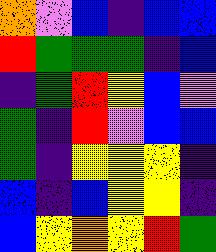[["orange", "violet", "blue", "indigo", "blue", "blue"], ["red", "green", "green", "green", "indigo", "blue"], ["indigo", "green", "red", "yellow", "blue", "violet"], ["green", "indigo", "red", "violet", "blue", "blue"], ["green", "indigo", "yellow", "yellow", "yellow", "indigo"], ["blue", "indigo", "blue", "yellow", "yellow", "indigo"], ["blue", "yellow", "orange", "yellow", "red", "green"]]